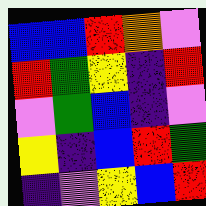[["blue", "blue", "red", "orange", "violet"], ["red", "green", "yellow", "indigo", "red"], ["violet", "green", "blue", "indigo", "violet"], ["yellow", "indigo", "blue", "red", "green"], ["indigo", "violet", "yellow", "blue", "red"]]